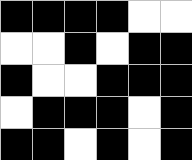[["black", "black", "black", "black", "white", "white"], ["white", "white", "black", "white", "black", "black"], ["black", "white", "white", "black", "black", "black"], ["white", "black", "black", "black", "white", "black"], ["black", "black", "white", "black", "white", "black"]]